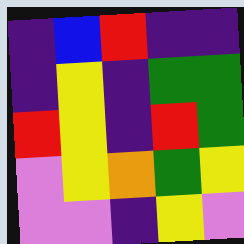[["indigo", "blue", "red", "indigo", "indigo"], ["indigo", "yellow", "indigo", "green", "green"], ["red", "yellow", "indigo", "red", "green"], ["violet", "yellow", "orange", "green", "yellow"], ["violet", "violet", "indigo", "yellow", "violet"]]